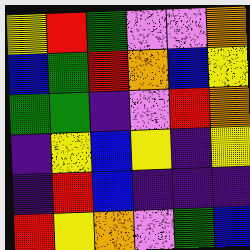[["yellow", "red", "green", "violet", "violet", "orange"], ["blue", "green", "red", "orange", "blue", "yellow"], ["green", "green", "indigo", "violet", "red", "orange"], ["indigo", "yellow", "blue", "yellow", "indigo", "yellow"], ["indigo", "red", "blue", "indigo", "indigo", "indigo"], ["red", "yellow", "orange", "violet", "green", "blue"]]